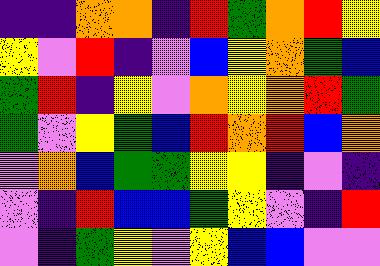[["indigo", "indigo", "orange", "orange", "indigo", "red", "green", "orange", "red", "yellow"], ["yellow", "violet", "red", "indigo", "violet", "blue", "yellow", "orange", "green", "blue"], ["green", "red", "indigo", "yellow", "violet", "orange", "yellow", "orange", "red", "green"], ["green", "violet", "yellow", "green", "blue", "red", "orange", "red", "blue", "orange"], ["violet", "orange", "blue", "green", "green", "yellow", "yellow", "indigo", "violet", "indigo"], ["violet", "indigo", "red", "blue", "blue", "green", "yellow", "violet", "indigo", "red"], ["violet", "indigo", "green", "yellow", "violet", "yellow", "blue", "blue", "violet", "violet"]]